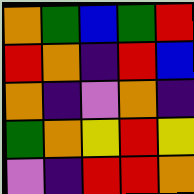[["orange", "green", "blue", "green", "red"], ["red", "orange", "indigo", "red", "blue"], ["orange", "indigo", "violet", "orange", "indigo"], ["green", "orange", "yellow", "red", "yellow"], ["violet", "indigo", "red", "red", "orange"]]